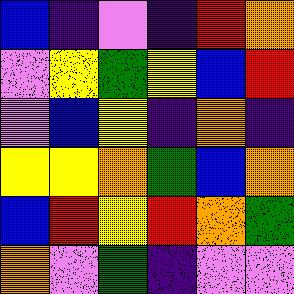[["blue", "indigo", "violet", "indigo", "red", "orange"], ["violet", "yellow", "green", "yellow", "blue", "red"], ["violet", "blue", "yellow", "indigo", "orange", "indigo"], ["yellow", "yellow", "orange", "green", "blue", "orange"], ["blue", "red", "yellow", "red", "orange", "green"], ["orange", "violet", "green", "indigo", "violet", "violet"]]